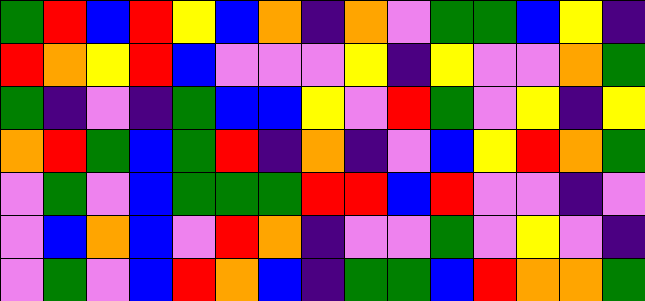[["green", "red", "blue", "red", "yellow", "blue", "orange", "indigo", "orange", "violet", "green", "green", "blue", "yellow", "indigo"], ["red", "orange", "yellow", "red", "blue", "violet", "violet", "violet", "yellow", "indigo", "yellow", "violet", "violet", "orange", "green"], ["green", "indigo", "violet", "indigo", "green", "blue", "blue", "yellow", "violet", "red", "green", "violet", "yellow", "indigo", "yellow"], ["orange", "red", "green", "blue", "green", "red", "indigo", "orange", "indigo", "violet", "blue", "yellow", "red", "orange", "green"], ["violet", "green", "violet", "blue", "green", "green", "green", "red", "red", "blue", "red", "violet", "violet", "indigo", "violet"], ["violet", "blue", "orange", "blue", "violet", "red", "orange", "indigo", "violet", "violet", "green", "violet", "yellow", "violet", "indigo"], ["violet", "green", "violet", "blue", "red", "orange", "blue", "indigo", "green", "green", "blue", "red", "orange", "orange", "green"]]